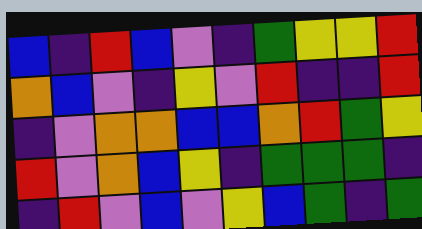[["blue", "indigo", "red", "blue", "violet", "indigo", "green", "yellow", "yellow", "red"], ["orange", "blue", "violet", "indigo", "yellow", "violet", "red", "indigo", "indigo", "red"], ["indigo", "violet", "orange", "orange", "blue", "blue", "orange", "red", "green", "yellow"], ["red", "violet", "orange", "blue", "yellow", "indigo", "green", "green", "green", "indigo"], ["indigo", "red", "violet", "blue", "violet", "yellow", "blue", "green", "indigo", "green"]]